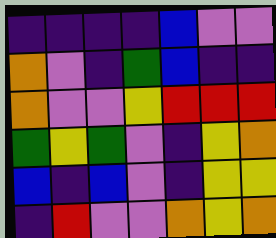[["indigo", "indigo", "indigo", "indigo", "blue", "violet", "violet"], ["orange", "violet", "indigo", "green", "blue", "indigo", "indigo"], ["orange", "violet", "violet", "yellow", "red", "red", "red"], ["green", "yellow", "green", "violet", "indigo", "yellow", "orange"], ["blue", "indigo", "blue", "violet", "indigo", "yellow", "yellow"], ["indigo", "red", "violet", "violet", "orange", "yellow", "orange"]]